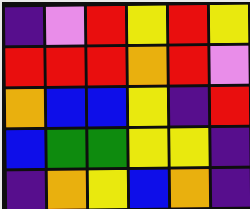[["indigo", "violet", "red", "yellow", "red", "yellow"], ["red", "red", "red", "orange", "red", "violet"], ["orange", "blue", "blue", "yellow", "indigo", "red"], ["blue", "green", "green", "yellow", "yellow", "indigo"], ["indigo", "orange", "yellow", "blue", "orange", "indigo"]]